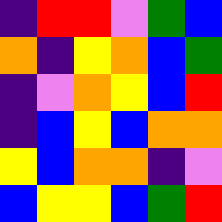[["indigo", "red", "red", "violet", "green", "blue"], ["orange", "indigo", "yellow", "orange", "blue", "green"], ["indigo", "violet", "orange", "yellow", "blue", "red"], ["indigo", "blue", "yellow", "blue", "orange", "orange"], ["yellow", "blue", "orange", "orange", "indigo", "violet"], ["blue", "yellow", "yellow", "blue", "green", "red"]]